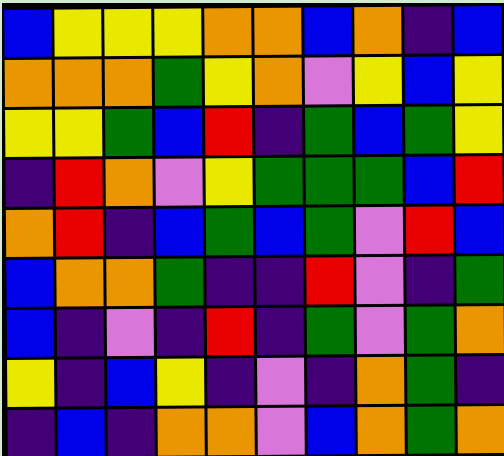[["blue", "yellow", "yellow", "yellow", "orange", "orange", "blue", "orange", "indigo", "blue"], ["orange", "orange", "orange", "green", "yellow", "orange", "violet", "yellow", "blue", "yellow"], ["yellow", "yellow", "green", "blue", "red", "indigo", "green", "blue", "green", "yellow"], ["indigo", "red", "orange", "violet", "yellow", "green", "green", "green", "blue", "red"], ["orange", "red", "indigo", "blue", "green", "blue", "green", "violet", "red", "blue"], ["blue", "orange", "orange", "green", "indigo", "indigo", "red", "violet", "indigo", "green"], ["blue", "indigo", "violet", "indigo", "red", "indigo", "green", "violet", "green", "orange"], ["yellow", "indigo", "blue", "yellow", "indigo", "violet", "indigo", "orange", "green", "indigo"], ["indigo", "blue", "indigo", "orange", "orange", "violet", "blue", "orange", "green", "orange"]]